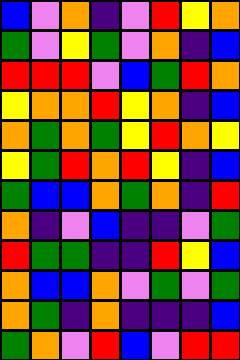[["blue", "violet", "orange", "indigo", "violet", "red", "yellow", "orange"], ["green", "violet", "yellow", "green", "violet", "orange", "indigo", "blue"], ["red", "red", "red", "violet", "blue", "green", "red", "orange"], ["yellow", "orange", "orange", "red", "yellow", "orange", "indigo", "blue"], ["orange", "green", "orange", "green", "yellow", "red", "orange", "yellow"], ["yellow", "green", "red", "orange", "red", "yellow", "indigo", "blue"], ["green", "blue", "blue", "orange", "green", "orange", "indigo", "red"], ["orange", "indigo", "violet", "blue", "indigo", "indigo", "violet", "green"], ["red", "green", "green", "indigo", "indigo", "red", "yellow", "blue"], ["orange", "blue", "blue", "orange", "violet", "green", "violet", "green"], ["orange", "green", "indigo", "orange", "indigo", "indigo", "indigo", "blue"], ["green", "orange", "violet", "red", "blue", "violet", "red", "red"]]